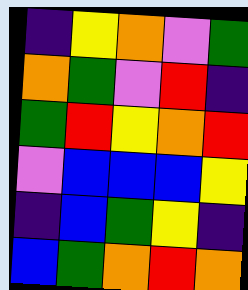[["indigo", "yellow", "orange", "violet", "green"], ["orange", "green", "violet", "red", "indigo"], ["green", "red", "yellow", "orange", "red"], ["violet", "blue", "blue", "blue", "yellow"], ["indigo", "blue", "green", "yellow", "indigo"], ["blue", "green", "orange", "red", "orange"]]